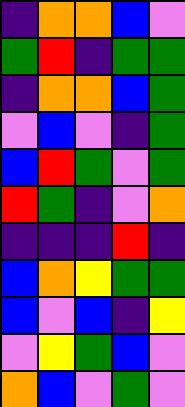[["indigo", "orange", "orange", "blue", "violet"], ["green", "red", "indigo", "green", "green"], ["indigo", "orange", "orange", "blue", "green"], ["violet", "blue", "violet", "indigo", "green"], ["blue", "red", "green", "violet", "green"], ["red", "green", "indigo", "violet", "orange"], ["indigo", "indigo", "indigo", "red", "indigo"], ["blue", "orange", "yellow", "green", "green"], ["blue", "violet", "blue", "indigo", "yellow"], ["violet", "yellow", "green", "blue", "violet"], ["orange", "blue", "violet", "green", "violet"]]